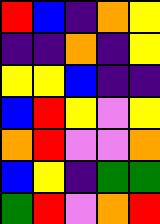[["red", "blue", "indigo", "orange", "yellow"], ["indigo", "indigo", "orange", "indigo", "yellow"], ["yellow", "yellow", "blue", "indigo", "indigo"], ["blue", "red", "yellow", "violet", "yellow"], ["orange", "red", "violet", "violet", "orange"], ["blue", "yellow", "indigo", "green", "green"], ["green", "red", "violet", "orange", "red"]]